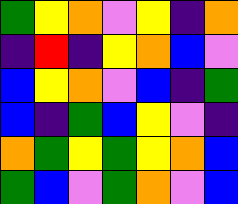[["green", "yellow", "orange", "violet", "yellow", "indigo", "orange"], ["indigo", "red", "indigo", "yellow", "orange", "blue", "violet"], ["blue", "yellow", "orange", "violet", "blue", "indigo", "green"], ["blue", "indigo", "green", "blue", "yellow", "violet", "indigo"], ["orange", "green", "yellow", "green", "yellow", "orange", "blue"], ["green", "blue", "violet", "green", "orange", "violet", "blue"]]